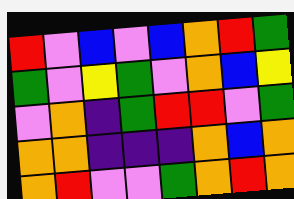[["red", "violet", "blue", "violet", "blue", "orange", "red", "green"], ["green", "violet", "yellow", "green", "violet", "orange", "blue", "yellow"], ["violet", "orange", "indigo", "green", "red", "red", "violet", "green"], ["orange", "orange", "indigo", "indigo", "indigo", "orange", "blue", "orange"], ["orange", "red", "violet", "violet", "green", "orange", "red", "orange"]]